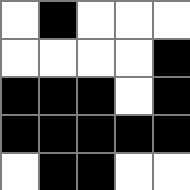[["white", "black", "white", "white", "white"], ["white", "white", "white", "white", "black"], ["black", "black", "black", "white", "black"], ["black", "black", "black", "black", "black"], ["white", "black", "black", "white", "white"]]